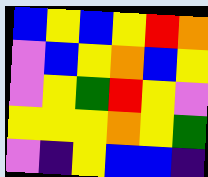[["blue", "yellow", "blue", "yellow", "red", "orange"], ["violet", "blue", "yellow", "orange", "blue", "yellow"], ["violet", "yellow", "green", "red", "yellow", "violet"], ["yellow", "yellow", "yellow", "orange", "yellow", "green"], ["violet", "indigo", "yellow", "blue", "blue", "indigo"]]